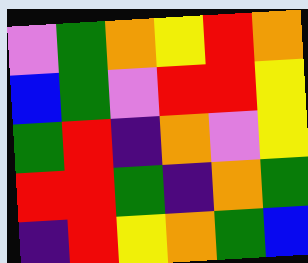[["violet", "green", "orange", "yellow", "red", "orange"], ["blue", "green", "violet", "red", "red", "yellow"], ["green", "red", "indigo", "orange", "violet", "yellow"], ["red", "red", "green", "indigo", "orange", "green"], ["indigo", "red", "yellow", "orange", "green", "blue"]]